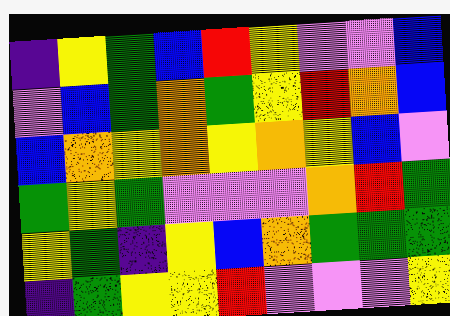[["indigo", "yellow", "green", "blue", "red", "yellow", "violet", "violet", "blue"], ["violet", "blue", "green", "orange", "green", "yellow", "red", "orange", "blue"], ["blue", "orange", "yellow", "orange", "yellow", "orange", "yellow", "blue", "violet"], ["green", "yellow", "green", "violet", "violet", "violet", "orange", "red", "green"], ["yellow", "green", "indigo", "yellow", "blue", "orange", "green", "green", "green"], ["indigo", "green", "yellow", "yellow", "red", "violet", "violet", "violet", "yellow"]]